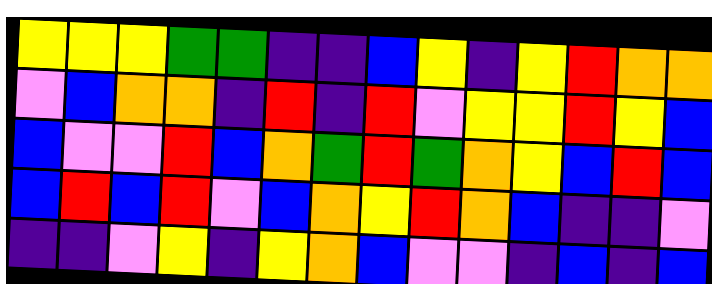[["yellow", "yellow", "yellow", "green", "green", "indigo", "indigo", "blue", "yellow", "indigo", "yellow", "red", "orange", "orange"], ["violet", "blue", "orange", "orange", "indigo", "red", "indigo", "red", "violet", "yellow", "yellow", "red", "yellow", "blue"], ["blue", "violet", "violet", "red", "blue", "orange", "green", "red", "green", "orange", "yellow", "blue", "red", "blue"], ["blue", "red", "blue", "red", "violet", "blue", "orange", "yellow", "red", "orange", "blue", "indigo", "indigo", "violet"], ["indigo", "indigo", "violet", "yellow", "indigo", "yellow", "orange", "blue", "violet", "violet", "indigo", "blue", "indigo", "blue"]]